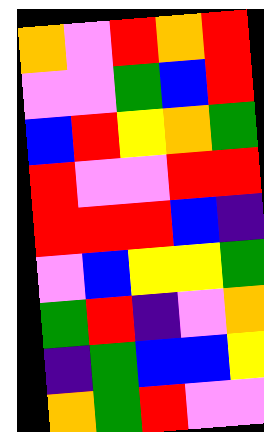[["orange", "violet", "red", "orange", "red"], ["violet", "violet", "green", "blue", "red"], ["blue", "red", "yellow", "orange", "green"], ["red", "violet", "violet", "red", "red"], ["red", "red", "red", "blue", "indigo"], ["violet", "blue", "yellow", "yellow", "green"], ["green", "red", "indigo", "violet", "orange"], ["indigo", "green", "blue", "blue", "yellow"], ["orange", "green", "red", "violet", "violet"]]